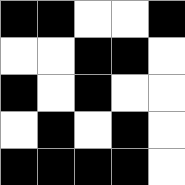[["black", "black", "white", "white", "black"], ["white", "white", "black", "black", "white"], ["black", "white", "black", "white", "white"], ["white", "black", "white", "black", "white"], ["black", "black", "black", "black", "white"]]